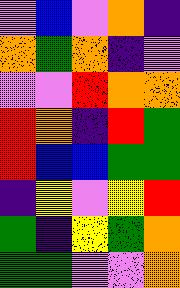[["violet", "blue", "violet", "orange", "indigo"], ["orange", "green", "orange", "indigo", "violet"], ["violet", "violet", "red", "orange", "orange"], ["red", "orange", "indigo", "red", "green"], ["red", "blue", "blue", "green", "green"], ["indigo", "yellow", "violet", "yellow", "red"], ["green", "indigo", "yellow", "green", "orange"], ["green", "green", "violet", "violet", "orange"]]